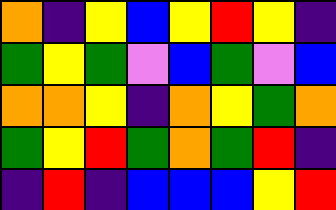[["orange", "indigo", "yellow", "blue", "yellow", "red", "yellow", "indigo"], ["green", "yellow", "green", "violet", "blue", "green", "violet", "blue"], ["orange", "orange", "yellow", "indigo", "orange", "yellow", "green", "orange"], ["green", "yellow", "red", "green", "orange", "green", "red", "indigo"], ["indigo", "red", "indigo", "blue", "blue", "blue", "yellow", "red"]]